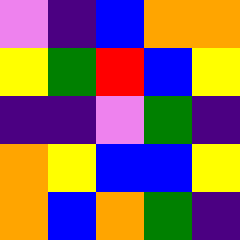[["violet", "indigo", "blue", "orange", "orange"], ["yellow", "green", "red", "blue", "yellow"], ["indigo", "indigo", "violet", "green", "indigo"], ["orange", "yellow", "blue", "blue", "yellow"], ["orange", "blue", "orange", "green", "indigo"]]